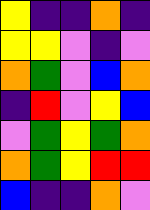[["yellow", "indigo", "indigo", "orange", "indigo"], ["yellow", "yellow", "violet", "indigo", "violet"], ["orange", "green", "violet", "blue", "orange"], ["indigo", "red", "violet", "yellow", "blue"], ["violet", "green", "yellow", "green", "orange"], ["orange", "green", "yellow", "red", "red"], ["blue", "indigo", "indigo", "orange", "violet"]]